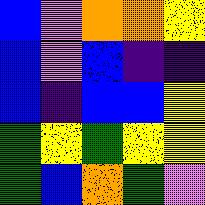[["blue", "violet", "orange", "orange", "yellow"], ["blue", "violet", "blue", "indigo", "indigo"], ["blue", "indigo", "blue", "blue", "yellow"], ["green", "yellow", "green", "yellow", "yellow"], ["green", "blue", "orange", "green", "violet"]]